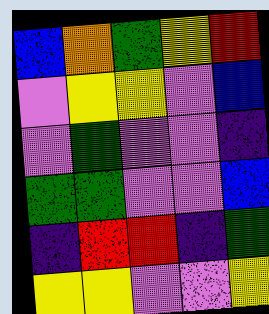[["blue", "orange", "green", "yellow", "red"], ["violet", "yellow", "yellow", "violet", "blue"], ["violet", "green", "violet", "violet", "indigo"], ["green", "green", "violet", "violet", "blue"], ["indigo", "red", "red", "indigo", "green"], ["yellow", "yellow", "violet", "violet", "yellow"]]